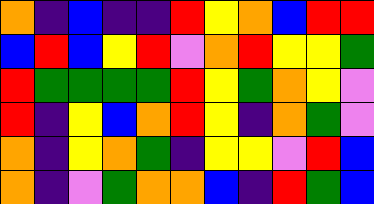[["orange", "indigo", "blue", "indigo", "indigo", "red", "yellow", "orange", "blue", "red", "red"], ["blue", "red", "blue", "yellow", "red", "violet", "orange", "red", "yellow", "yellow", "green"], ["red", "green", "green", "green", "green", "red", "yellow", "green", "orange", "yellow", "violet"], ["red", "indigo", "yellow", "blue", "orange", "red", "yellow", "indigo", "orange", "green", "violet"], ["orange", "indigo", "yellow", "orange", "green", "indigo", "yellow", "yellow", "violet", "red", "blue"], ["orange", "indigo", "violet", "green", "orange", "orange", "blue", "indigo", "red", "green", "blue"]]